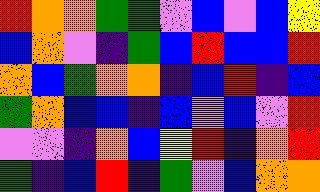[["red", "orange", "orange", "green", "green", "violet", "blue", "violet", "blue", "yellow"], ["blue", "orange", "violet", "indigo", "green", "blue", "red", "blue", "blue", "red"], ["orange", "blue", "green", "orange", "orange", "indigo", "blue", "red", "indigo", "blue"], ["green", "orange", "blue", "blue", "indigo", "blue", "violet", "blue", "violet", "red"], ["violet", "violet", "indigo", "orange", "blue", "yellow", "red", "indigo", "orange", "red"], ["green", "indigo", "blue", "red", "indigo", "green", "violet", "blue", "orange", "orange"]]